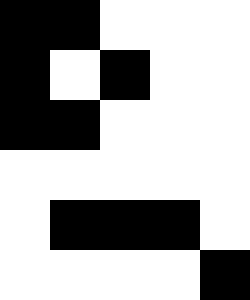[["black", "black", "white", "white", "white"], ["black", "white", "black", "white", "white"], ["black", "black", "white", "white", "white"], ["white", "white", "white", "white", "white"], ["white", "black", "black", "black", "white"], ["white", "white", "white", "white", "black"]]